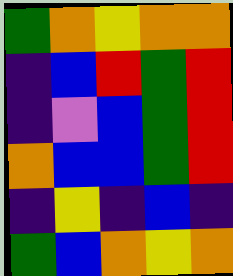[["green", "orange", "yellow", "orange", "orange"], ["indigo", "blue", "red", "green", "red"], ["indigo", "violet", "blue", "green", "red"], ["orange", "blue", "blue", "green", "red"], ["indigo", "yellow", "indigo", "blue", "indigo"], ["green", "blue", "orange", "yellow", "orange"]]